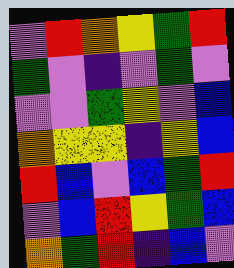[["violet", "red", "orange", "yellow", "green", "red"], ["green", "violet", "indigo", "violet", "green", "violet"], ["violet", "violet", "green", "yellow", "violet", "blue"], ["orange", "yellow", "yellow", "indigo", "yellow", "blue"], ["red", "blue", "violet", "blue", "green", "red"], ["violet", "blue", "red", "yellow", "green", "blue"], ["orange", "green", "red", "indigo", "blue", "violet"]]